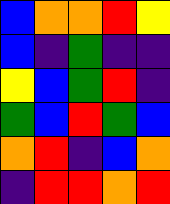[["blue", "orange", "orange", "red", "yellow"], ["blue", "indigo", "green", "indigo", "indigo"], ["yellow", "blue", "green", "red", "indigo"], ["green", "blue", "red", "green", "blue"], ["orange", "red", "indigo", "blue", "orange"], ["indigo", "red", "red", "orange", "red"]]